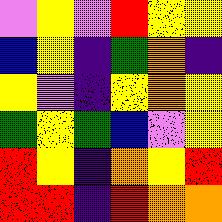[["violet", "yellow", "violet", "red", "yellow", "yellow"], ["blue", "yellow", "indigo", "green", "orange", "indigo"], ["yellow", "violet", "indigo", "yellow", "orange", "yellow"], ["green", "yellow", "green", "blue", "violet", "yellow"], ["red", "yellow", "indigo", "orange", "yellow", "red"], ["red", "red", "indigo", "red", "orange", "orange"]]